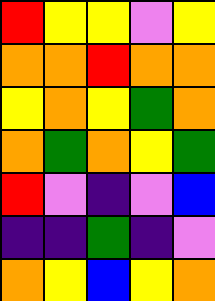[["red", "yellow", "yellow", "violet", "yellow"], ["orange", "orange", "red", "orange", "orange"], ["yellow", "orange", "yellow", "green", "orange"], ["orange", "green", "orange", "yellow", "green"], ["red", "violet", "indigo", "violet", "blue"], ["indigo", "indigo", "green", "indigo", "violet"], ["orange", "yellow", "blue", "yellow", "orange"]]